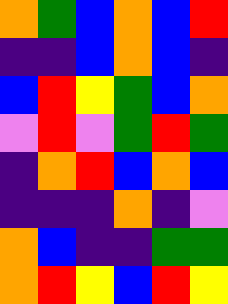[["orange", "green", "blue", "orange", "blue", "red"], ["indigo", "indigo", "blue", "orange", "blue", "indigo"], ["blue", "red", "yellow", "green", "blue", "orange"], ["violet", "red", "violet", "green", "red", "green"], ["indigo", "orange", "red", "blue", "orange", "blue"], ["indigo", "indigo", "indigo", "orange", "indigo", "violet"], ["orange", "blue", "indigo", "indigo", "green", "green"], ["orange", "red", "yellow", "blue", "red", "yellow"]]